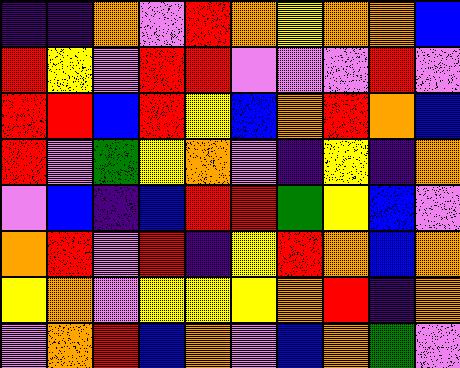[["indigo", "indigo", "orange", "violet", "red", "orange", "yellow", "orange", "orange", "blue"], ["red", "yellow", "violet", "red", "red", "violet", "violet", "violet", "red", "violet"], ["red", "red", "blue", "red", "yellow", "blue", "orange", "red", "orange", "blue"], ["red", "violet", "green", "yellow", "orange", "violet", "indigo", "yellow", "indigo", "orange"], ["violet", "blue", "indigo", "blue", "red", "red", "green", "yellow", "blue", "violet"], ["orange", "red", "violet", "red", "indigo", "yellow", "red", "orange", "blue", "orange"], ["yellow", "orange", "violet", "yellow", "yellow", "yellow", "orange", "red", "indigo", "orange"], ["violet", "orange", "red", "blue", "orange", "violet", "blue", "orange", "green", "violet"]]